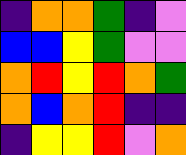[["indigo", "orange", "orange", "green", "indigo", "violet"], ["blue", "blue", "yellow", "green", "violet", "violet"], ["orange", "red", "yellow", "red", "orange", "green"], ["orange", "blue", "orange", "red", "indigo", "indigo"], ["indigo", "yellow", "yellow", "red", "violet", "orange"]]